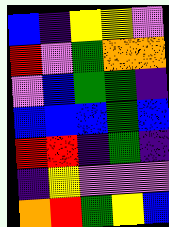[["blue", "indigo", "yellow", "yellow", "violet"], ["red", "violet", "green", "orange", "orange"], ["violet", "blue", "green", "green", "indigo"], ["blue", "blue", "blue", "green", "blue"], ["red", "red", "indigo", "green", "indigo"], ["indigo", "yellow", "violet", "violet", "violet"], ["orange", "red", "green", "yellow", "blue"]]